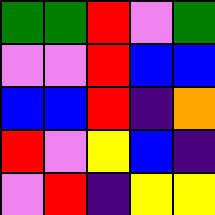[["green", "green", "red", "violet", "green"], ["violet", "violet", "red", "blue", "blue"], ["blue", "blue", "red", "indigo", "orange"], ["red", "violet", "yellow", "blue", "indigo"], ["violet", "red", "indigo", "yellow", "yellow"]]